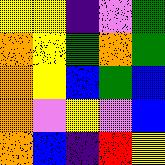[["yellow", "yellow", "indigo", "violet", "green"], ["orange", "yellow", "green", "orange", "green"], ["orange", "yellow", "blue", "green", "blue"], ["orange", "violet", "yellow", "violet", "blue"], ["orange", "blue", "indigo", "red", "yellow"]]